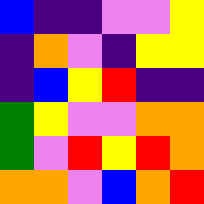[["blue", "indigo", "indigo", "violet", "violet", "yellow"], ["indigo", "orange", "violet", "indigo", "yellow", "yellow"], ["indigo", "blue", "yellow", "red", "indigo", "indigo"], ["green", "yellow", "violet", "violet", "orange", "orange"], ["green", "violet", "red", "yellow", "red", "orange"], ["orange", "orange", "violet", "blue", "orange", "red"]]